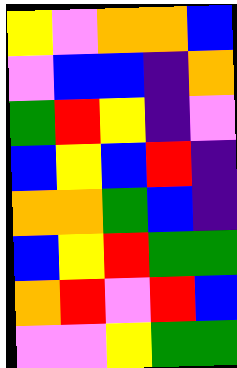[["yellow", "violet", "orange", "orange", "blue"], ["violet", "blue", "blue", "indigo", "orange"], ["green", "red", "yellow", "indigo", "violet"], ["blue", "yellow", "blue", "red", "indigo"], ["orange", "orange", "green", "blue", "indigo"], ["blue", "yellow", "red", "green", "green"], ["orange", "red", "violet", "red", "blue"], ["violet", "violet", "yellow", "green", "green"]]